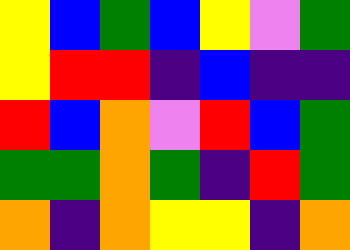[["yellow", "blue", "green", "blue", "yellow", "violet", "green"], ["yellow", "red", "red", "indigo", "blue", "indigo", "indigo"], ["red", "blue", "orange", "violet", "red", "blue", "green"], ["green", "green", "orange", "green", "indigo", "red", "green"], ["orange", "indigo", "orange", "yellow", "yellow", "indigo", "orange"]]